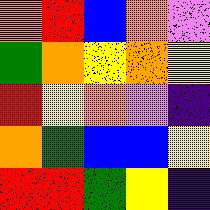[["orange", "red", "blue", "orange", "violet"], ["green", "orange", "yellow", "orange", "yellow"], ["red", "yellow", "orange", "violet", "indigo"], ["orange", "green", "blue", "blue", "yellow"], ["red", "red", "green", "yellow", "indigo"]]